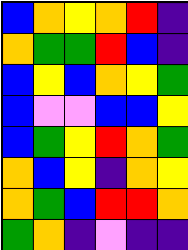[["blue", "orange", "yellow", "orange", "red", "indigo"], ["orange", "green", "green", "red", "blue", "indigo"], ["blue", "yellow", "blue", "orange", "yellow", "green"], ["blue", "violet", "violet", "blue", "blue", "yellow"], ["blue", "green", "yellow", "red", "orange", "green"], ["orange", "blue", "yellow", "indigo", "orange", "yellow"], ["orange", "green", "blue", "red", "red", "orange"], ["green", "orange", "indigo", "violet", "indigo", "indigo"]]